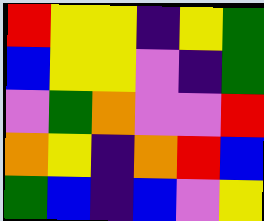[["red", "yellow", "yellow", "indigo", "yellow", "green"], ["blue", "yellow", "yellow", "violet", "indigo", "green"], ["violet", "green", "orange", "violet", "violet", "red"], ["orange", "yellow", "indigo", "orange", "red", "blue"], ["green", "blue", "indigo", "blue", "violet", "yellow"]]